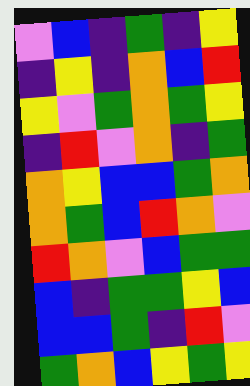[["violet", "blue", "indigo", "green", "indigo", "yellow"], ["indigo", "yellow", "indigo", "orange", "blue", "red"], ["yellow", "violet", "green", "orange", "green", "yellow"], ["indigo", "red", "violet", "orange", "indigo", "green"], ["orange", "yellow", "blue", "blue", "green", "orange"], ["orange", "green", "blue", "red", "orange", "violet"], ["red", "orange", "violet", "blue", "green", "green"], ["blue", "indigo", "green", "green", "yellow", "blue"], ["blue", "blue", "green", "indigo", "red", "violet"], ["green", "orange", "blue", "yellow", "green", "yellow"]]